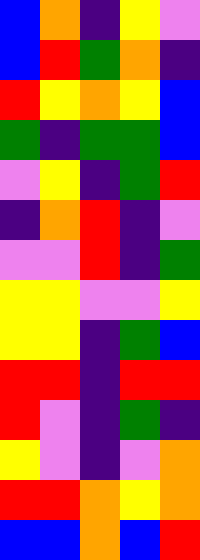[["blue", "orange", "indigo", "yellow", "violet"], ["blue", "red", "green", "orange", "indigo"], ["red", "yellow", "orange", "yellow", "blue"], ["green", "indigo", "green", "green", "blue"], ["violet", "yellow", "indigo", "green", "red"], ["indigo", "orange", "red", "indigo", "violet"], ["violet", "violet", "red", "indigo", "green"], ["yellow", "yellow", "violet", "violet", "yellow"], ["yellow", "yellow", "indigo", "green", "blue"], ["red", "red", "indigo", "red", "red"], ["red", "violet", "indigo", "green", "indigo"], ["yellow", "violet", "indigo", "violet", "orange"], ["red", "red", "orange", "yellow", "orange"], ["blue", "blue", "orange", "blue", "red"]]